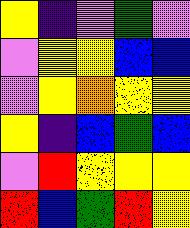[["yellow", "indigo", "violet", "green", "violet"], ["violet", "yellow", "yellow", "blue", "blue"], ["violet", "yellow", "orange", "yellow", "yellow"], ["yellow", "indigo", "blue", "green", "blue"], ["violet", "red", "yellow", "yellow", "yellow"], ["red", "blue", "green", "red", "yellow"]]